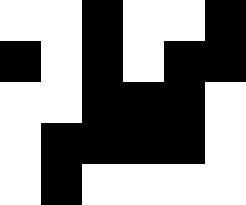[["white", "white", "black", "white", "white", "black"], ["black", "white", "black", "white", "black", "black"], ["white", "white", "black", "black", "black", "white"], ["white", "black", "black", "black", "black", "white"], ["white", "black", "white", "white", "white", "white"]]